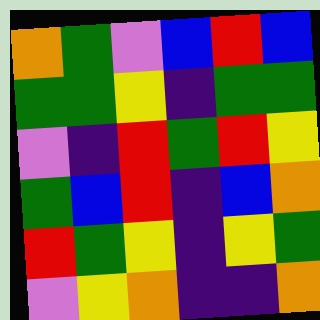[["orange", "green", "violet", "blue", "red", "blue"], ["green", "green", "yellow", "indigo", "green", "green"], ["violet", "indigo", "red", "green", "red", "yellow"], ["green", "blue", "red", "indigo", "blue", "orange"], ["red", "green", "yellow", "indigo", "yellow", "green"], ["violet", "yellow", "orange", "indigo", "indigo", "orange"]]